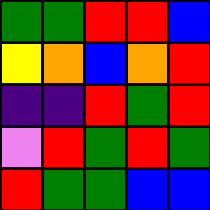[["green", "green", "red", "red", "blue"], ["yellow", "orange", "blue", "orange", "red"], ["indigo", "indigo", "red", "green", "red"], ["violet", "red", "green", "red", "green"], ["red", "green", "green", "blue", "blue"]]